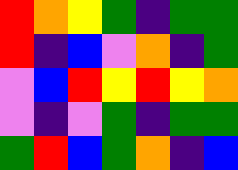[["red", "orange", "yellow", "green", "indigo", "green", "green"], ["red", "indigo", "blue", "violet", "orange", "indigo", "green"], ["violet", "blue", "red", "yellow", "red", "yellow", "orange"], ["violet", "indigo", "violet", "green", "indigo", "green", "green"], ["green", "red", "blue", "green", "orange", "indigo", "blue"]]